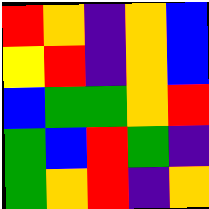[["red", "orange", "indigo", "orange", "blue"], ["yellow", "red", "indigo", "orange", "blue"], ["blue", "green", "green", "orange", "red"], ["green", "blue", "red", "green", "indigo"], ["green", "orange", "red", "indigo", "orange"]]